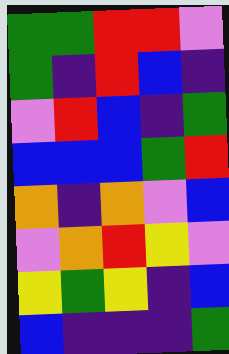[["green", "green", "red", "red", "violet"], ["green", "indigo", "red", "blue", "indigo"], ["violet", "red", "blue", "indigo", "green"], ["blue", "blue", "blue", "green", "red"], ["orange", "indigo", "orange", "violet", "blue"], ["violet", "orange", "red", "yellow", "violet"], ["yellow", "green", "yellow", "indigo", "blue"], ["blue", "indigo", "indigo", "indigo", "green"]]